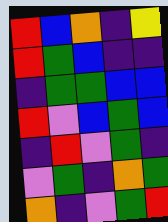[["red", "blue", "orange", "indigo", "yellow"], ["red", "green", "blue", "indigo", "indigo"], ["indigo", "green", "green", "blue", "blue"], ["red", "violet", "blue", "green", "blue"], ["indigo", "red", "violet", "green", "indigo"], ["violet", "green", "indigo", "orange", "green"], ["orange", "indigo", "violet", "green", "red"]]